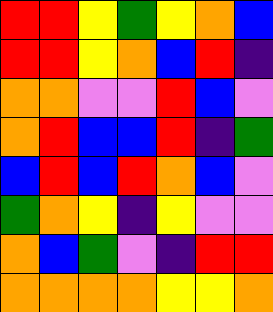[["red", "red", "yellow", "green", "yellow", "orange", "blue"], ["red", "red", "yellow", "orange", "blue", "red", "indigo"], ["orange", "orange", "violet", "violet", "red", "blue", "violet"], ["orange", "red", "blue", "blue", "red", "indigo", "green"], ["blue", "red", "blue", "red", "orange", "blue", "violet"], ["green", "orange", "yellow", "indigo", "yellow", "violet", "violet"], ["orange", "blue", "green", "violet", "indigo", "red", "red"], ["orange", "orange", "orange", "orange", "yellow", "yellow", "orange"]]